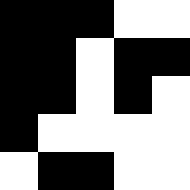[["black", "black", "black", "white", "white"], ["black", "black", "white", "black", "black"], ["black", "black", "white", "black", "white"], ["black", "white", "white", "white", "white"], ["white", "black", "black", "white", "white"]]